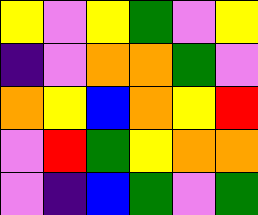[["yellow", "violet", "yellow", "green", "violet", "yellow"], ["indigo", "violet", "orange", "orange", "green", "violet"], ["orange", "yellow", "blue", "orange", "yellow", "red"], ["violet", "red", "green", "yellow", "orange", "orange"], ["violet", "indigo", "blue", "green", "violet", "green"]]